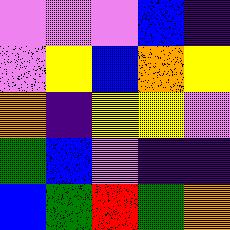[["violet", "violet", "violet", "blue", "indigo"], ["violet", "yellow", "blue", "orange", "yellow"], ["orange", "indigo", "yellow", "yellow", "violet"], ["green", "blue", "violet", "indigo", "indigo"], ["blue", "green", "red", "green", "orange"]]